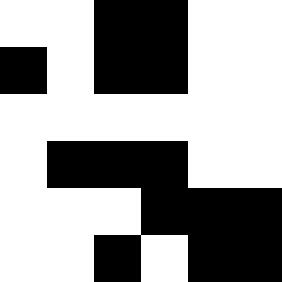[["white", "white", "black", "black", "white", "white"], ["black", "white", "black", "black", "white", "white"], ["white", "white", "white", "white", "white", "white"], ["white", "black", "black", "black", "white", "white"], ["white", "white", "white", "black", "black", "black"], ["white", "white", "black", "white", "black", "black"]]